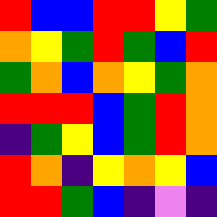[["red", "blue", "blue", "red", "red", "yellow", "green"], ["orange", "yellow", "green", "red", "green", "blue", "red"], ["green", "orange", "blue", "orange", "yellow", "green", "orange"], ["red", "red", "red", "blue", "green", "red", "orange"], ["indigo", "green", "yellow", "blue", "green", "red", "orange"], ["red", "orange", "indigo", "yellow", "orange", "yellow", "blue"], ["red", "red", "green", "blue", "indigo", "violet", "indigo"]]